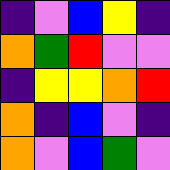[["indigo", "violet", "blue", "yellow", "indigo"], ["orange", "green", "red", "violet", "violet"], ["indigo", "yellow", "yellow", "orange", "red"], ["orange", "indigo", "blue", "violet", "indigo"], ["orange", "violet", "blue", "green", "violet"]]